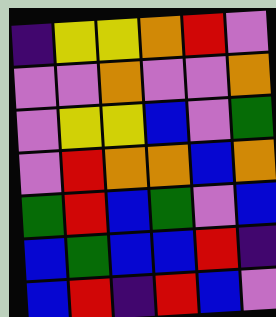[["indigo", "yellow", "yellow", "orange", "red", "violet"], ["violet", "violet", "orange", "violet", "violet", "orange"], ["violet", "yellow", "yellow", "blue", "violet", "green"], ["violet", "red", "orange", "orange", "blue", "orange"], ["green", "red", "blue", "green", "violet", "blue"], ["blue", "green", "blue", "blue", "red", "indigo"], ["blue", "red", "indigo", "red", "blue", "violet"]]